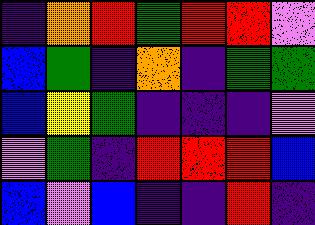[["indigo", "orange", "red", "green", "red", "red", "violet"], ["blue", "green", "indigo", "orange", "indigo", "green", "green"], ["blue", "yellow", "green", "indigo", "indigo", "indigo", "violet"], ["violet", "green", "indigo", "red", "red", "red", "blue"], ["blue", "violet", "blue", "indigo", "indigo", "red", "indigo"]]